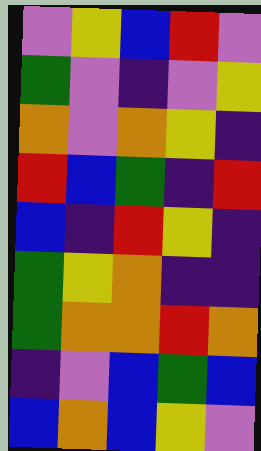[["violet", "yellow", "blue", "red", "violet"], ["green", "violet", "indigo", "violet", "yellow"], ["orange", "violet", "orange", "yellow", "indigo"], ["red", "blue", "green", "indigo", "red"], ["blue", "indigo", "red", "yellow", "indigo"], ["green", "yellow", "orange", "indigo", "indigo"], ["green", "orange", "orange", "red", "orange"], ["indigo", "violet", "blue", "green", "blue"], ["blue", "orange", "blue", "yellow", "violet"]]